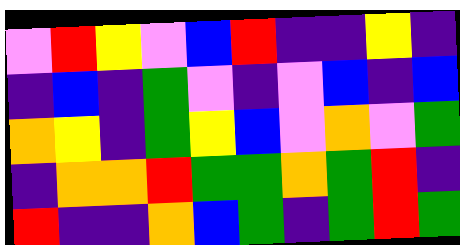[["violet", "red", "yellow", "violet", "blue", "red", "indigo", "indigo", "yellow", "indigo"], ["indigo", "blue", "indigo", "green", "violet", "indigo", "violet", "blue", "indigo", "blue"], ["orange", "yellow", "indigo", "green", "yellow", "blue", "violet", "orange", "violet", "green"], ["indigo", "orange", "orange", "red", "green", "green", "orange", "green", "red", "indigo"], ["red", "indigo", "indigo", "orange", "blue", "green", "indigo", "green", "red", "green"]]